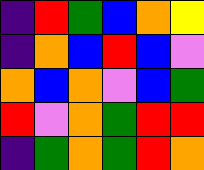[["indigo", "red", "green", "blue", "orange", "yellow"], ["indigo", "orange", "blue", "red", "blue", "violet"], ["orange", "blue", "orange", "violet", "blue", "green"], ["red", "violet", "orange", "green", "red", "red"], ["indigo", "green", "orange", "green", "red", "orange"]]